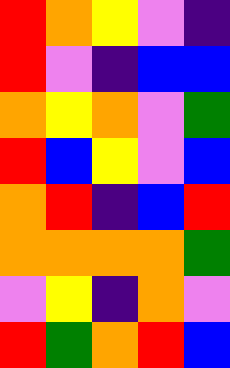[["red", "orange", "yellow", "violet", "indigo"], ["red", "violet", "indigo", "blue", "blue"], ["orange", "yellow", "orange", "violet", "green"], ["red", "blue", "yellow", "violet", "blue"], ["orange", "red", "indigo", "blue", "red"], ["orange", "orange", "orange", "orange", "green"], ["violet", "yellow", "indigo", "orange", "violet"], ["red", "green", "orange", "red", "blue"]]